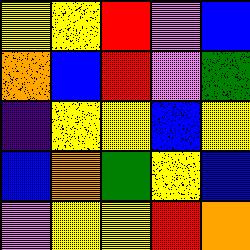[["yellow", "yellow", "red", "violet", "blue"], ["orange", "blue", "red", "violet", "green"], ["indigo", "yellow", "yellow", "blue", "yellow"], ["blue", "orange", "green", "yellow", "blue"], ["violet", "yellow", "yellow", "red", "orange"]]